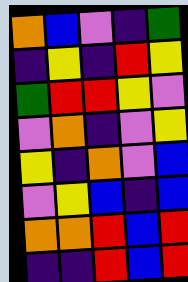[["orange", "blue", "violet", "indigo", "green"], ["indigo", "yellow", "indigo", "red", "yellow"], ["green", "red", "red", "yellow", "violet"], ["violet", "orange", "indigo", "violet", "yellow"], ["yellow", "indigo", "orange", "violet", "blue"], ["violet", "yellow", "blue", "indigo", "blue"], ["orange", "orange", "red", "blue", "red"], ["indigo", "indigo", "red", "blue", "red"]]